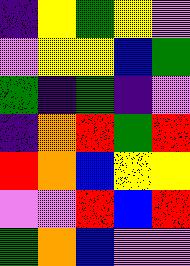[["indigo", "yellow", "green", "yellow", "violet"], ["violet", "yellow", "yellow", "blue", "green"], ["green", "indigo", "green", "indigo", "violet"], ["indigo", "orange", "red", "green", "red"], ["red", "orange", "blue", "yellow", "yellow"], ["violet", "violet", "red", "blue", "red"], ["green", "orange", "blue", "violet", "violet"]]